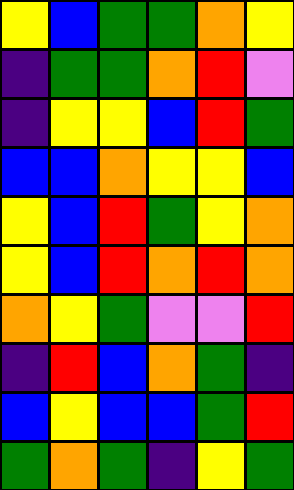[["yellow", "blue", "green", "green", "orange", "yellow"], ["indigo", "green", "green", "orange", "red", "violet"], ["indigo", "yellow", "yellow", "blue", "red", "green"], ["blue", "blue", "orange", "yellow", "yellow", "blue"], ["yellow", "blue", "red", "green", "yellow", "orange"], ["yellow", "blue", "red", "orange", "red", "orange"], ["orange", "yellow", "green", "violet", "violet", "red"], ["indigo", "red", "blue", "orange", "green", "indigo"], ["blue", "yellow", "blue", "blue", "green", "red"], ["green", "orange", "green", "indigo", "yellow", "green"]]